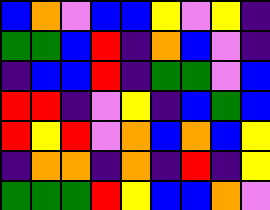[["blue", "orange", "violet", "blue", "blue", "yellow", "violet", "yellow", "indigo"], ["green", "green", "blue", "red", "indigo", "orange", "blue", "violet", "indigo"], ["indigo", "blue", "blue", "red", "indigo", "green", "green", "violet", "blue"], ["red", "red", "indigo", "violet", "yellow", "indigo", "blue", "green", "blue"], ["red", "yellow", "red", "violet", "orange", "blue", "orange", "blue", "yellow"], ["indigo", "orange", "orange", "indigo", "orange", "indigo", "red", "indigo", "yellow"], ["green", "green", "green", "red", "yellow", "blue", "blue", "orange", "violet"]]